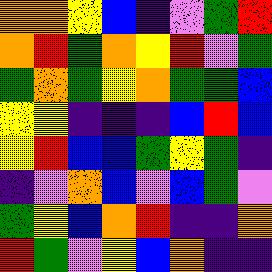[["orange", "orange", "yellow", "blue", "indigo", "violet", "green", "red"], ["orange", "red", "green", "orange", "yellow", "red", "violet", "green"], ["green", "orange", "green", "yellow", "orange", "green", "green", "blue"], ["yellow", "yellow", "indigo", "indigo", "indigo", "blue", "red", "blue"], ["yellow", "red", "blue", "blue", "green", "yellow", "green", "indigo"], ["indigo", "violet", "orange", "blue", "violet", "blue", "green", "violet"], ["green", "yellow", "blue", "orange", "red", "indigo", "indigo", "orange"], ["red", "green", "violet", "yellow", "blue", "orange", "indigo", "indigo"]]